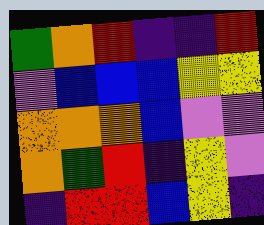[["green", "orange", "red", "indigo", "indigo", "red"], ["violet", "blue", "blue", "blue", "yellow", "yellow"], ["orange", "orange", "orange", "blue", "violet", "violet"], ["orange", "green", "red", "indigo", "yellow", "violet"], ["indigo", "red", "red", "blue", "yellow", "indigo"]]